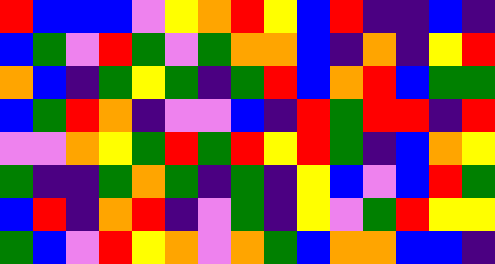[["red", "blue", "blue", "blue", "violet", "yellow", "orange", "red", "yellow", "blue", "red", "indigo", "indigo", "blue", "indigo"], ["blue", "green", "violet", "red", "green", "violet", "green", "orange", "orange", "blue", "indigo", "orange", "indigo", "yellow", "red"], ["orange", "blue", "indigo", "green", "yellow", "green", "indigo", "green", "red", "blue", "orange", "red", "blue", "green", "green"], ["blue", "green", "red", "orange", "indigo", "violet", "violet", "blue", "indigo", "red", "green", "red", "red", "indigo", "red"], ["violet", "violet", "orange", "yellow", "green", "red", "green", "red", "yellow", "red", "green", "indigo", "blue", "orange", "yellow"], ["green", "indigo", "indigo", "green", "orange", "green", "indigo", "green", "indigo", "yellow", "blue", "violet", "blue", "red", "green"], ["blue", "red", "indigo", "orange", "red", "indigo", "violet", "green", "indigo", "yellow", "violet", "green", "red", "yellow", "yellow"], ["green", "blue", "violet", "red", "yellow", "orange", "violet", "orange", "green", "blue", "orange", "orange", "blue", "blue", "indigo"]]